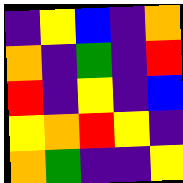[["indigo", "yellow", "blue", "indigo", "orange"], ["orange", "indigo", "green", "indigo", "red"], ["red", "indigo", "yellow", "indigo", "blue"], ["yellow", "orange", "red", "yellow", "indigo"], ["orange", "green", "indigo", "indigo", "yellow"]]